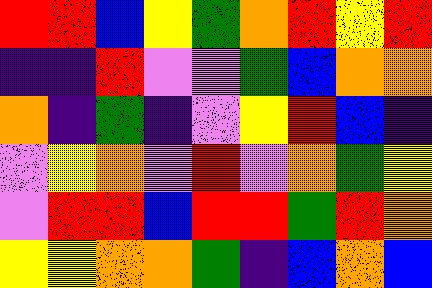[["red", "red", "blue", "yellow", "green", "orange", "red", "yellow", "red"], ["indigo", "indigo", "red", "violet", "violet", "green", "blue", "orange", "orange"], ["orange", "indigo", "green", "indigo", "violet", "yellow", "red", "blue", "indigo"], ["violet", "yellow", "orange", "violet", "red", "violet", "orange", "green", "yellow"], ["violet", "red", "red", "blue", "red", "red", "green", "red", "orange"], ["yellow", "yellow", "orange", "orange", "green", "indigo", "blue", "orange", "blue"]]